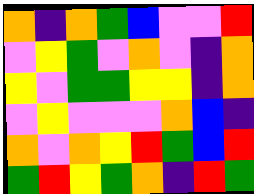[["orange", "indigo", "orange", "green", "blue", "violet", "violet", "red"], ["violet", "yellow", "green", "violet", "orange", "violet", "indigo", "orange"], ["yellow", "violet", "green", "green", "yellow", "yellow", "indigo", "orange"], ["violet", "yellow", "violet", "violet", "violet", "orange", "blue", "indigo"], ["orange", "violet", "orange", "yellow", "red", "green", "blue", "red"], ["green", "red", "yellow", "green", "orange", "indigo", "red", "green"]]